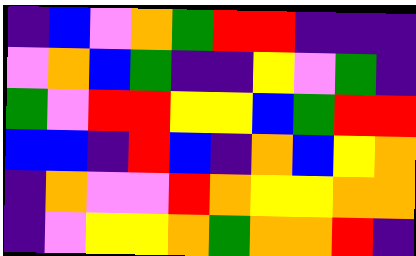[["indigo", "blue", "violet", "orange", "green", "red", "red", "indigo", "indigo", "indigo"], ["violet", "orange", "blue", "green", "indigo", "indigo", "yellow", "violet", "green", "indigo"], ["green", "violet", "red", "red", "yellow", "yellow", "blue", "green", "red", "red"], ["blue", "blue", "indigo", "red", "blue", "indigo", "orange", "blue", "yellow", "orange"], ["indigo", "orange", "violet", "violet", "red", "orange", "yellow", "yellow", "orange", "orange"], ["indigo", "violet", "yellow", "yellow", "orange", "green", "orange", "orange", "red", "indigo"]]